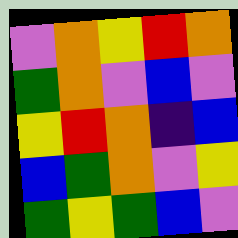[["violet", "orange", "yellow", "red", "orange"], ["green", "orange", "violet", "blue", "violet"], ["yellow", "red", "orange", "indigo", "blue"], ["blue", "green", "orange", "violet", "yellow"], ["green", "yellow", "green", "blue", "violet"]]